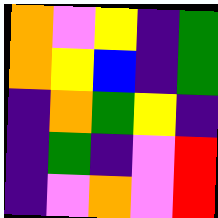[["orange", "violet", "yellow", "indigo", "green"], ["orange", "yellow", "blue", "indigo", "green"], ["indigo", "orange", "green", "yellow", "indigo"], ["indigo", "green", "indigo", "violet", "red"], ["indigo", "violet", "orange", "violet", "red"]]